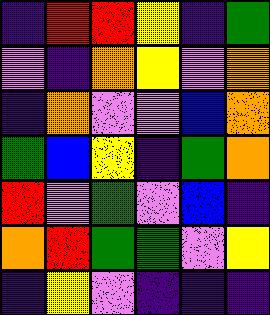[["indigo", "red", "red", "yellow", "indigo", "green"], ["violet", "indigo", "orange", "yellow", "violet", "orange"], ["indigo", "orange", "violet", "violet", "blue", "orange"], ["green", "blue", "yellow", "indigo", "green", "orange"], ["red", "violet", "green", "violet", "blue", "indigo"], ["orange", "red", "green", "green", "violet", "yellow"], ["indigo", "yellow", "violet", "indigo", "indigo", "indigo"]]